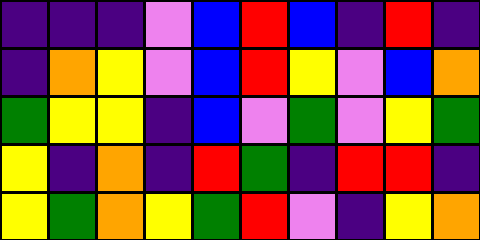[["indigo", "indigo", "indigo", "violet", "blue", "red", "blue", "indigo", "red", "indigo"], ["indigo", "orange", "yellow", "violet", "blue", "red", "yellow", "violet", "blue", "orange"], ["green", "yellow", "yellow", "indigo", "blue", "violet", "green", "violet", "yellow", "green"], ["yellow", "indigo", "orange", "indigo", "red", "green", "indigo", "red", "red", "indigo"], ["yellow", "green", "orange", "yellow", "green", "red", "violet", "indigo", "yellow", "orange"]]